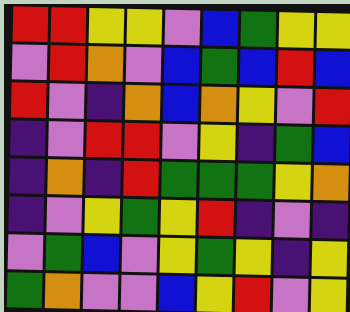[["red", "red", "yellow", "yellow", "violet", "blue", "green", "yellow", "yellow"], ["violet", "red", "orange", "violet", "blue", "green", "blue", "red", "blue"], ["red", "violet", "indigo", "orange", "blue", "orange", "yellow", "violet", "red"], ["indigo", "violet", "red", "red", "violet", "yellow", "indigo", "green", "blue"], ["indigo", "orange", "indigo", "red", "green", "green", "green", "yellow", "orange"], ["indigo", "violet", "yellow", "green", "yellow", "red", "indigo", "violet", "indigo"], ["violet", "green", "blue", "violet", "yellow", "green", "yellow", "indigo", "yellow"], ["green", "orange", "violet", "violet", "blue", "yellow", "red", "violet", "yellow"]]